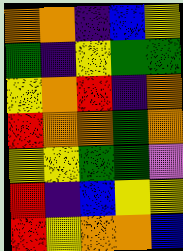[["orange", "orange", "indigo", "blue", "yellow"], ["green", "indigo", "yellow", "green", "green"], ["yellow", "orange", "red", "indigo", "orange"], ["red", "orange", "orange", "green", "orange"], ["yellow", "yellow", "green", "green", "violet"], ["red", "indigo", "blue", "yellow", "yellow"], ["red", "yellow", "orange", "orange", "blue"]]